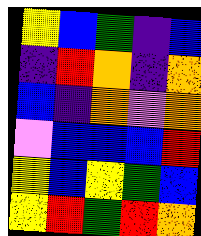[["yellow", "blue", "green", "indigo", "blue"], ["indigo", "red", "orange", "indigo", "orange"], ["blue", "indigo", "orange", "violet", "orange"], ["violet", "blue", "blue", "blue", "red"], ["yellow", "blue", "yellow", "green", "blue"], ["yellow", "red", "green", "red", "orange"]]